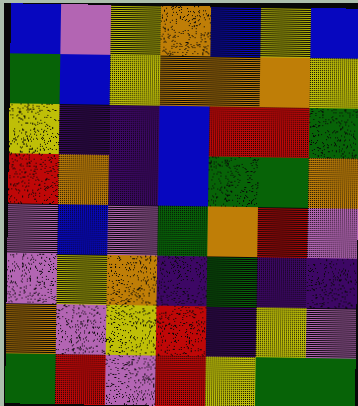[["blue", "violet", "yellow", "orange", "blue", "yellow", "blue"], ["green", "blue", "yellow", "orange", "orange", "orange", "yellow"], ["yellow", "indigo", "indigo", "blue", "red", "red", "green"], ["red", "orange", "indigo", "blue", "green", "green", "orange"], ["violet", "blue", "violet", "green", "orange", "red", "violet"], ["violet", "yellow", "orange", "indigo", "green", "indigo", "indigo"], ["orange", "violet", "yellow", "red", "indigo", "yellow", "violet"], ["green", "red", "violet", "red", "yellow", "green", "green"]]